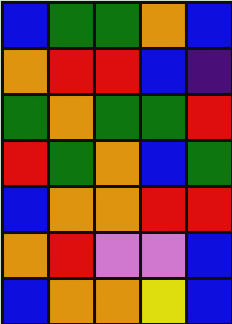[["blue", "green", "green", "orange", "blue"], ["orange", "red", "red", "blue", "indigo"], ["green", "orange", "green", "green", "red"], ["red", "green", "orange", "blue", "green"], ["blue", "orange", "orange", "red", "red"], ["orange", "red", "violet", "violet", "blue"], ["blue", "orange", "orange", "yellow", "blue"]]